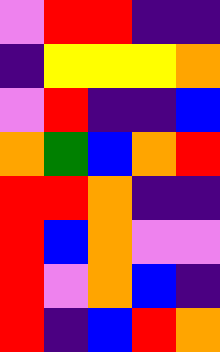[["violet", "red", "red", "indigo", "indigo"], ["indigo", "yellow", "yellow", "yellow", "orange"], ["violet", "red", "indigo", "indigo", "blue"], ["orange", "green", "blue", "orange", "red"], ["red", "red", "orange", "indigo", "indigo"], ["red", "blue", "orange", "violet", "violet"], ["red", "violet", "orange", "blue", "indigo"], ["red", "indigo", "blue", "red", "orange"]]